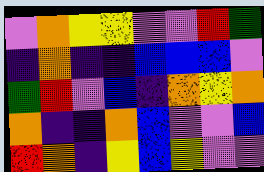[["violet", "orange", "yellow", "yellow", "violet", "violet", "red", "green"], ["indigo", "orange", "indigo", "indigo", "blue", "blue", "blue", "violet"], ["green", "red", "violet", "blue", "indigo", "orange", "yellow", "orange"], ["orange", "indigo", "indigo", "orange", "blue", "violet", "violet", "blue"], ["red", "orange", "indigo", "yellow", "blue", "yellow", "violet", "violet"]]